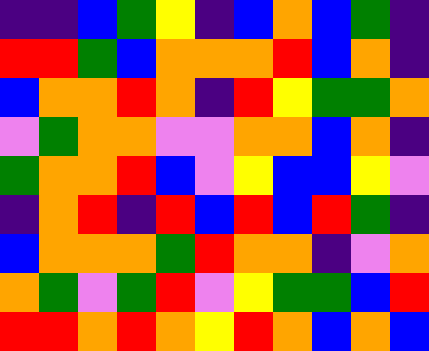[["indigo", "indigo", "blue", "green", "yellow", "indigo", "blue", "orange", "blue", "green", "indigo"], ["red", "red", "green", "blue", "orange", "orange", "orange", "red", "blue", "orange", "indigo"], ["blue", "orange", "orange", "red", "orange", "indigo", "red", "yellow", "green", "green", "orange"], ["violet", "green", "orange", "orange", "violet", "violet", "orange", "orange", "blue", "orange", "indigo"], ["green", "orange", "orange", "red", "blue", "violet", "yellow", "blue", "blue", "yellow", "violet"], ["indigo", "orange", "red", "indigo", "red", "blue", "red", "blue", "red", "green", "indigo"], ["blue", "orange", "orange", "orange", "green", "red", "orange", "orange", "indigo", "violet", "orange"], ["orange", "green", "violet", "green", "red", "violet", "yellow", "green", "green", "blue", "red"], ["red", "red", "orange", "red", "orange", "yellow", "red", "orange", "blue", "orange", "blue"]]